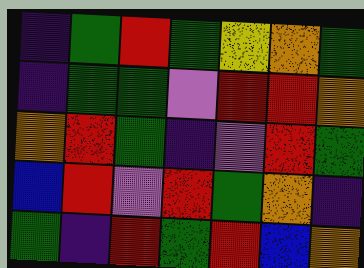[["indigo", "green", "red", "green", "yellow", "orange", "green"], ["indigo", "green", "green", "violet", "red", "red", "orange"], ["orange", "red", "green", "indigo", "violet", "red", "green"], ["blue", "red", "violet", "red", "green", "orange", "indigo"], ["green", "indigo", "red", "green", "red", "blue", "orange"]]